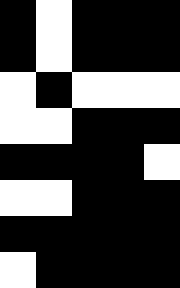[["black", "white", "black", "black", "black"], ["black", "white", "black", "black", "black"], ["white", "black", "white", "white", "white"], ["white", "white", "black", "black", "black"], ["black", "black", "black", "black", "white"], ["white", "white", "black", "black", "black"], ["black", "black", "black", "black", "black"], ["white", "black", "black", "black", "black"]]